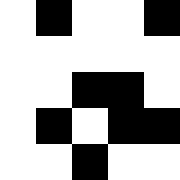[["white", "black", "white", "white", "black"], ["white", "white", "white", "white", "white"], ["white", "white", "black", "black", "white"], ["white", "black", "white", "black", "black"], ["white", "white", "black", "white", "white"]]